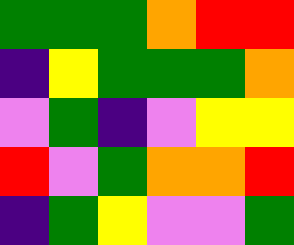[["green", "green", "green", "orange", "red", "red"], ["indigo", "yellow", "green", "green", "green", "orange"], ["violet", "green", "indigo", "violet", "yellow", "yellow"], ["red", "violet", "green", "orange", "orange", "red"], ["indigo", "green", "yellow", "violet", "violet", "green"]]